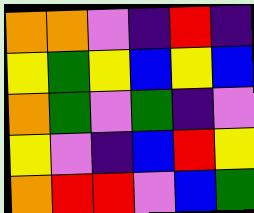[["orange", "orange", "violet", "indigo", "red", "indigo"], ["yellow", "green", "yellow", "blue", "yellow", "blue"], ["orange", "green", "violet", "green", "indigo", "violet"], ["yellow", "violet", "indigo", "blue", "red", "yellow"], ["orange", "red", "red", "violet", "blue", "green"]]